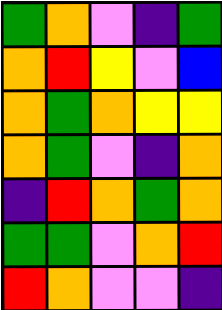[["green", "orange", "violet", "indigo", "green"], ["orange", "red", "yellow", "violet", "blue"], ["orange", "green", "orange", "yellow", "yellow"], ["orange", "green", "violet", "indigo", "orange"], ["indigo", "red", "orange", "green", "orange"], ["green", "green", "violet", "orange", "red"], ["red", "orange", "violet", "violet", "indigo"]]